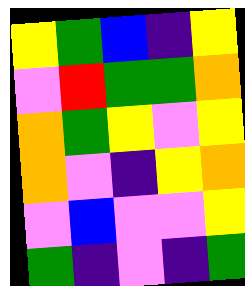[["yellow", "green", "blue", "indigo", "yellow"], ["violet", "red", "green", "green", "orange"], ["orange", "green", "yellow", "violet", "yellow"], ["orange", "violet", "indigo", "yellow", "orange"], ["violet", "blue", "violet", "violet", "yellow"], ["green", "indigo", "violet", "indigo", "green"]]